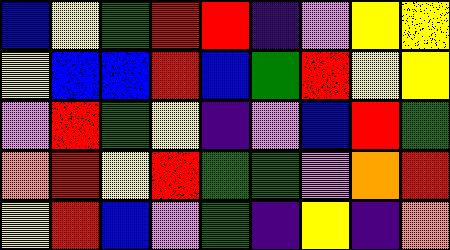[["blue", "yellow", "green", "red", "red", "indigo", "violet", "yellow", "yellow"], ["yellow", "blue", "blue", "red", "blue", "green", "red", "yellow", "yellow"], ["violet", "red", "green", "yellow", "indigo", "violet", "blue", "red", "green"], ["orange", "red", "yellow", "red", "green", "green", "violet", "orange", "red"], ["yellow", "red", "blue", "violet", "green", "indigo", "yellow", "indigo", "orange"]]